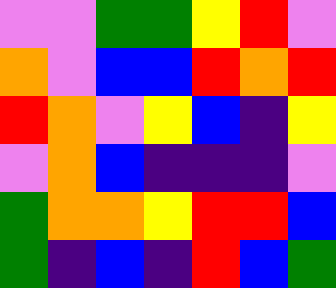[["violet", "violet", "green", "green", "yellow", "red", "violet"], ["orange", "violet", "blue", "blue", "red", "orange", "red"], ["red", "orange", "violet", "yellow", "blue", "indigo", "yellow"], ["violet", "orange", "blue", "indigo", "indigo", "indigo", "violet"], ["green", "orange", "orange", "yellow", "red", "red", "blue"], ["green", "indigo", "blue", "indigo", "red", "blue", "green"]]